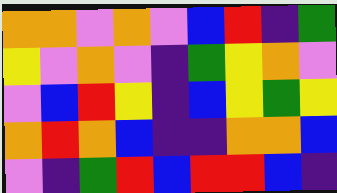[["orange", "orange", "violet", "orange", "violet", "blue", "red", "indigo", "green"], ["yellow", "violet", "orange", "violet", "indigo", "green", "yellow", "orange", "violet"], ["violet", "blue", "red", "yellow", "indigo", "blue", "yellow", "green", "yellow"], ["orange", "red", "orange", "blue", "indigo", "indigo", "orange", "orange", "blue"], ["violet", "indigo", "green", "red", "blue", "red", "red", "blue", "indigo"]]